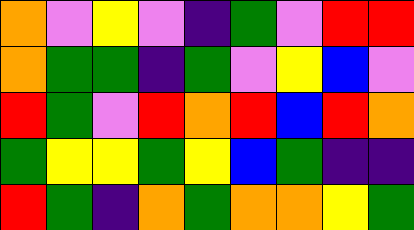[["orange", "violet", "yellow", "violet", "indigo", "green", "violet", "red", "red"], ["orange", "green", "green", "indigo", "green", "violet", "yellow", "blue", "violet"], ["red", "green", "violet", "red", "orange", "red", "blue", "red", "orange"], ["green", "yellow", "yellow", "green", "yellow", "blue", "green", "indigo", "indigo"], ["red", "green", "indigo", "orange", "green", "orange", "orange", "yellow", "green"]]